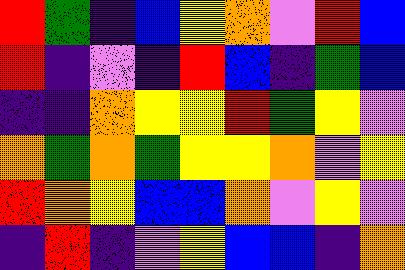[["red", "green", "indigo", "blue", "yellow", "orange", "violet", "red", "blue"], ["red", "indigo", "violet", "indigo", "red", "blue", "indigo", "green", "blue"], ["indigo", "indigo", "orange", "yellow", "yellow", "red", "green", "yellow", "violet"], ["orange", "green", "orange", "green", "yellow", "yellow", "orange", "violet", "yellow"], ["red", "orange", "yellow", "blue", "blue", "orange", "violet", "yellow", "violet"], ["indigo", "red", "indigo", "violet", "yellow", "blue", "blue", "indigo", "orange"]]